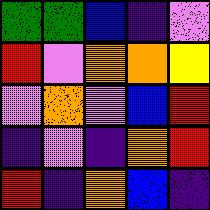[["green", "green", "blue", "indigo", "violet"], ["red", "violet", "orange", "orange", "yellow"], ["violet", "orange", "violet", "blue", "red"], ["indigo", "violet", "indigo", "orange", "red"], ["red", "indigo", "orange", "blue", "indigo"]]